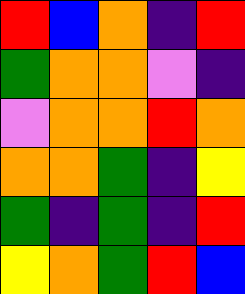[["red", "blue", "orange", "indigo", "red"], ["green", "orange", "orange", "violet", "indigo"], ["violet", "orange", "orange", "red", "orange"], ["orange", "orange", "green", "indigo", "yellow"], ["green", "indigo", "green", "indigo", "red"], ["yellow", "orange", "green", "red", "blue"]]